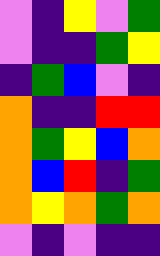[["violet", "indigo", "yellow", "violet", "green"], ["violet", "indigo", "indigo", "green", "yellow"], ["indigo", "green", "blue", "violet", "indigo"], ["orange", "indigo", "indigo", "red", "red"], ["orange", "green", "yellow", "blue", "orange"], ["orange", "blue", "red", "indigo", "green"], ["orange", "yellow", "orange", "green", "orange"], ["violet", "indigo", "violet", "indigo", "indigo"]]